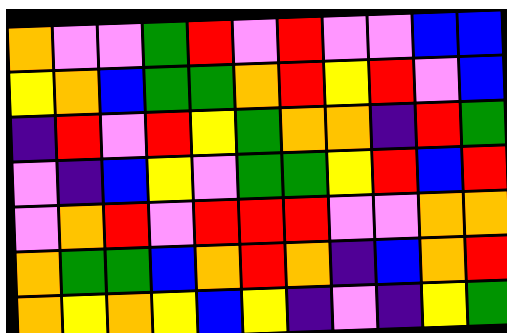[["orange", "violet", "violet", "green", "red", "violet", "red", "violet", "violet", "blue", "blue"], ["yellow", "orange", "blue", "green", "green", "orange", "red", "yellow", "red", "violet", "blue"], ["indigo", "red", "violet", "red", "yellow", "green", "orange", "orange", "indigo", "red", "green"], ["violet", "indigo", "blue", "yellow", "violet", "green", "green", "yellow", "red", "blue", "red"], ["violet", "orange", "red", "violet", "red", "red", "red", "violet", "violet", "orange", "orange"], ["orange", "green", "green", "blue", "orange", "red", "orange", "indigo", "blue", "orange", "red"], ["orange", "yellow", "orange", "yellow", "blue", "yellow", "indigo", "violet", "indigo", "yellow", "green"]]